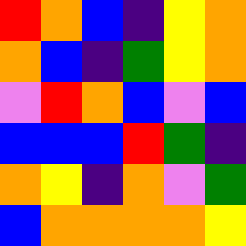[["red", "orange", "blue", "indigo", "yellow", "orange"], ["orange", "blue", "indigo", "green", "yellow", "orange"], ["violet", "red", "orange", "blue", "violet", "blue"], ["blue", "blue", "blue", "red", "green", "indigo"], ["orange", "yellow", "indigo", "orange", "violet", "green"], ["blue", "orange", "orange", "orange", "orange", "yellow"]]